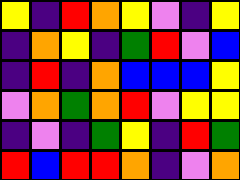[["yellow", "indigo", "red", "orange", "yellow", "violet", "indigo", "yellow"], ["indigo", "orange", "yellow", "indigo", "green", "red", "violet", "blue"], ["indigo", "red", "indigo", "orange", "blue", "blue", "blue", "yellow"], ["violet", "orange", "green", "orange", "red", "violet", "yellow", "yellow"], ["indigo", "violet", "indigo", "green", "yellow", "indigo", "red", "green"], ["red", "blue", "red", "red", "orange", "indigo", "violet", "orange"]]